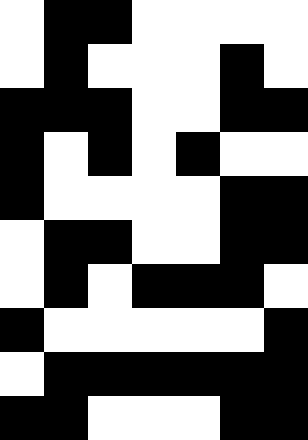[["white", "black", "black", "white", "white", "white", "white"], ["white", "black", "white", "white", "white", "black", "white"], ["black", "black", "black", "white", "white", "black", "black"], ["black", "white", "black", "white", "black", "white", "white"], ["black", "white", "white", "white", "white", "black", "black"], ["white", "black", "black", "white", "white", "black", "black"], ["white", "black", "white", "black", "black", "black", "white"], ["black", "white", "white", "white", "white", "white", "black"], ["white", "black", "black", "black", "black", "black", "black"], ["black", "black", "white", "white", "white", "black", "black"]]